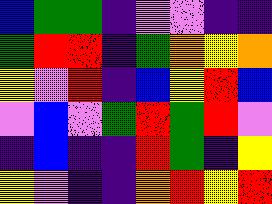[["blue", "green", "green", "indigo", "violet", "violet", "indigo", "indigo"], ["green", "red", "red", "indigo", "green", "orange", "yellow", "orange"], ["yellow", "violet", "red", "indigo", "blue", "yellow", "red", "blue"], ["violet", "blue", "violet", "green", "red", "green", "red", "violet"], ["indigo", "blue", "indigo", "indigo", "red", "green", "indigo", "yellow"], ["yellow", "violet", "indigo", "indigo", "orange", "red", "yellow", "red"]]